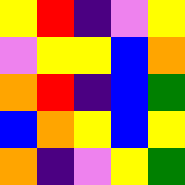[["yellow", "red", "indigo", "violet", "yellow"], ["violet", "yellow", "yellow", "blue", "orange"], ["orange", "red", "indigo", "blue", "green"], ["blue", "orange", "yellow", "blue", "yellow"], ["orange", "indigo", "violet", "yellow", "green"]]